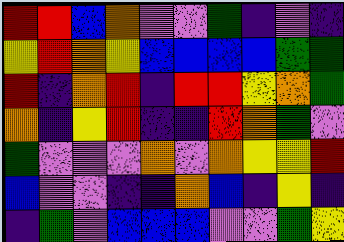[["red", "red", "blue", "orange", "violet", "violet", "green", "indigo", "violet", "indigo"], ["yellow", "red", "orange", "yellow", "blue", "blue", "blue", "blue", "green", "green"], ["red", "indigo", "orange", "red", "indigo", "red", "red", "yellow", "orange", "green"], ["orange", "indigo", "yellow", "red", "indigo", "indigo", "red", "orange", "green", "violet"], ["green", "violet", "violet", "violet", "orange", "violet", "orange", "yellow", "yellow", "red"], ["blue", "violet", "violet", "indigo", "indigo", "orange", "blue", "indigo", "yellow", "indigo"], ["indigo", "green", "violet", "blue", "blue", "blue", "violet", "violet", "green", "yellow"]]